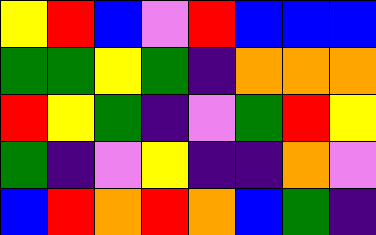[["yellow", "red", "blue", "violet", "red", "blue", "blue", "blue"], ["green", "green", "yellow", "green", "indigo", "orange", "orange", "orange"], ["red", "yellow", "green", "indigo", "violet", "green", "red", "yellow"], ["green", "indigo", "violet", "yellow", "indigo", "indigo", "orange", "violet"], ["blue", "red", "orange", "red", "orange", "blue", "green", "indigo"]]